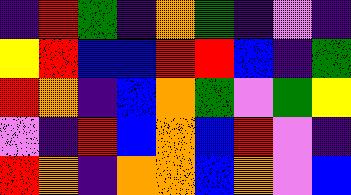[["indigo", "red", "green", "indigo", "orange", "green", "indigo", "violet", "indigo"], ["yellow", "red", "blue", "blue", "red", "red", "blue", "indigo", "green"], ["red", "orange", "indigo", "blue", "orange", "green", "violet", "green", "yellow"], ["violet", "indigo", "red", "blue", "orange", "blue", "red", "violet", "indigo"], ["red", "orange", "indigo", "orange", "orange", "blue", "orange", "violet", "blue"]]